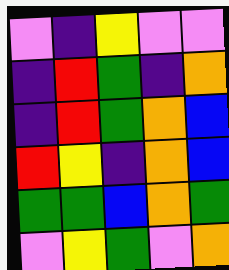[["violet", "indigo", "yellow", "violet", "violet"], ["indigo", "red", "green", "indigo", "orange"], ["indigo", "red", "green", "orange", "blue"], ["red", "yellow", "indigo", "orange", "blue"], ["green", "green", "blue", "orange", "green"], ["violet", "yellow", "green", "violet", "orange"]]